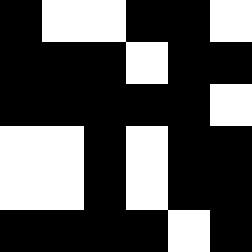[["black", "white", "white", "black", "black", "white"], ["black", "black", "black", "white", "black", "black"], ["black", "black", "black", "black", "black", "white"], ["white", "white", "black", "white", "black", "black"], ["white", "white", "black", "white", "black", "black"], ["black", "black", "black", "black", "white", "black"]]